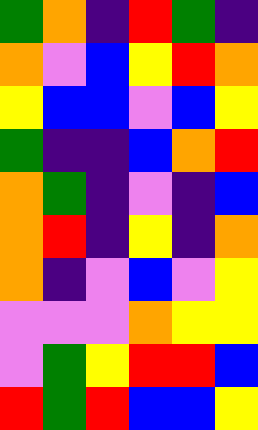[["green", "orange", "indigo", "red", "green", "indigo"], ["orange", "violet", "blue", "yellow", "red", "orange"], ["yellow", "blue", "blue", "violet", "blue", "yellow"], ["green", "indigo", "indigo", "blue", "orange", "red"], ["orange", "green", "indigo", "violet", "indigo", "blue"], ["orange", "red", "indigo", "yellow", "indigo", "orange"], ["orange", "indigo", "violet", "blue", "violet", "yellow"], ["violet", "violet", "violet", "orange", "yellow", "yellow"], ["violet", "green", "yellow", "red", "red", "blue"], ["red", "green", "red", "blue", "blue", "yellow"]]